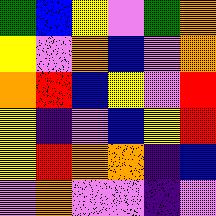[["green", "blue", "yellow", "violet", "green", "orange"], ["yellow", "violet", "orange", "blue", "violet", "orange"], ["orange", "red", "blue", "yellow", "violet", "red"], ["yellow", "indigo", "violet", "blue", "yellow", "red"], ["yellow", "red", "orange", "orange", "indigo", "blue"], ["violet", "orange", "violet", "violet", "indigo", "violet"]]